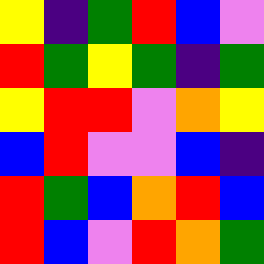[["yellow", "indigo", "green", "red", "blue", "violet"], ["red", "green", "yellow", "green", "indigo", "green"], ["yellow", "red", "red", "violet", "orange", "yellow"], ["blue", "red", "violet", "violet", "blue", "indigo"], ["red", "green", "blue", "orange", "red", "blue"], ["red", "blue", "violet", "red", "orange", "green"]]